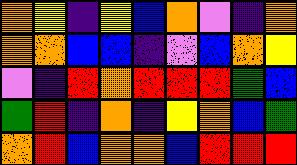[["orange", "yellow", "indigo", "yellow", "blue", "orange", "violet", "indigo", "orange"], ["orange", "orange", "blue", "blue", "indigo", "violet", "blue", "orange", "yellow"], ["violet", "indigo", "red", "orange", "red", "red", "red", "green", "blue"], ["green", "red", "indigo", "orange", "indigo", "yellow", "orange", "blue", "green"], ["orange", "red", "blue", "orange", "orange", "blue", "red", "red", "red"]]